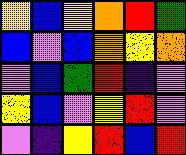[["yellow", "blue", "yellow", "orange", "red", "green"], ["blue", "violet", "blue", "orange", "yellow", "orange"], ["violet", "blue", "green", "red", "indigo", "violet"], ["yellow", "blue", "violet", "yellow", "red", "violet"], ["violet", "indigo", "yellow", "red", "blue", "red"]]